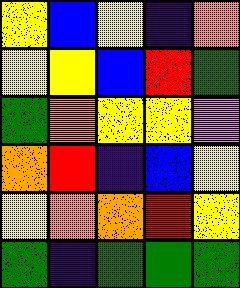[["yellow", "blue", "yellow", "indigo", "orange"], ["yellow", "yellow", "blue", "red", "green"], ["green", "orange", "yellow", "yellow", "violet"], ["orange", "red", "indigo", "blue", "yellow"], ["yellow", "orange", "orange", "red", "yellow"], ["green", "indigo", "green", "green", "green"]]